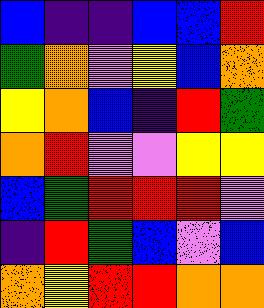[["blue", "indigo", "indigo", "blue", "blue", "red"], ["green", "orange", "violet", "yellow", "blue", "orange"], ["yellow", "orange", "blue", "indigo", "red", "green"], ["orange", "red", "violet", "violet", "yellow", "yellow"], ["blue", "green", "red", "red", "red", "violet"], ["indigo", "red", "green", "blue", "violet", "blue"], ["orange", "yellow", "red", "red", "orange", "orange"]]